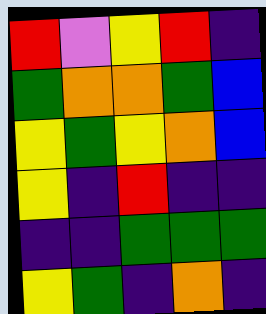[["red", "violet", "yellow", "red", "indigo"], ["green", "orange", "orange", "green", "blue"], ["yellow", "green", "yellow", "orange", "blue"], ["yellow", "indigo", "red", "indigo", "indigo"], ["indigo", "indigo", "green", "green", "green"], ["yellow", "green", "indigo", "orange", "indigo"]]